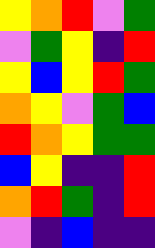[["yellow", "orange", "red", "violet", "green"], ["violet", "green", "yellow", "indigo", "red"], ["yellow", "blue", "yellow", "red", "green"], ["orange", "yellow", "violet", "green", "blue"], ["red", "orange", "yellow", "green", "green"], ["blue", "yellow", "indigo", "indigo", "red"], ["orange", "red", "green", "indigo", "red"], ["violet", "indigo", "blue", "indigo", "indigo"]]